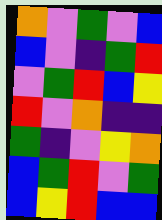[["orange", "violet", "green", "violet", "blue"], ["blue", "violet", "indigo", "green", "red"], ["violet", "green", "red", "blue", "yellow"], ["red", "violet", "orange", "indigo", "indigo"], ["green", "indigo", "violet", "yellow", "orange"], ["blue", "green", "red", "violet", "green"], ["blue", "yellow", "red", "blue", "blue"]]